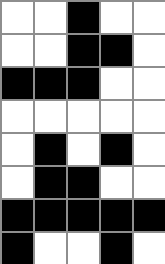[["white", "white", "black", "white", "white"], ["white", "white", "black", "black", "white"], ["black", "black", "black", "white", "white"], ["white", "white", "white", "white", "white"], ["white", "black", "white", "black", "white"], ["white", "black", "black", "white", "white"], ["black", "black", "black", "black", "black"], ["black", "white", "white", "black", "white"]]